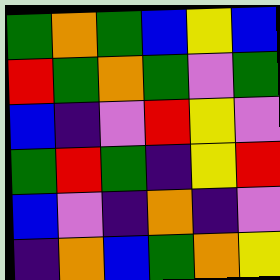[["green", "orange", "green", "blue", "yellow", "blue"], ["red", "green", "orange", "green", "violet", "green"], ["blue", "indigo", "violet", "red", "yellow", "violet"], ["green", "red", "green", "indigo", "yellow", "red"], ["blue", "violet", "indigo", "orange", "indigo", "violet"], ["indigo", "orange", "blue", "green", "orange", "yellow"]]